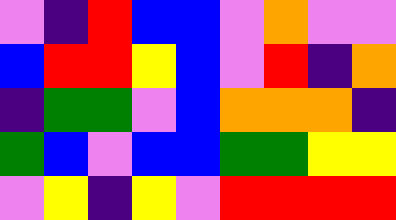[["violet", "indigo", "red", "blue", "blue", "violet", "orange", "violet", "violet"], ["blue", "red", "red", "yellow", "blue", "violet", "red", "indigo", "orange"], ["indigo", "green", "green", "violet", "blue", "orange", "orange", "orange", "indigo"], ["green", "blue", "violet", "blue", "blue", "green", "green", "yellow", "yellow"], ["violet", "yellow", "indigo", "yellow", "violet", "red", "red", "red", "red"]]